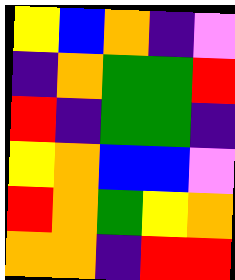[["yellow", "blue", "orange", "indigo", "violet"], ["indigo", "orange", "green", "green", "red"], ["red", "indigo", "green", "green", "indigo"], ["yellow", "orange", "blue", "blue", "violet"], ["red", "orange", "green", "yellow", "orange"], ["orange", "orange", "indigo", "red", "red"]]